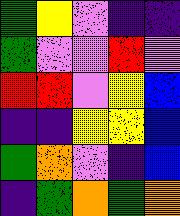[["green", "yellow", "violet", "indigo", "indigo"], ["green", "violet", "violet", "red", "violet"], ["red", "red", "violet", "yellow", "blue"], ["indigo", "indigo", "yellow", "yellow", "blue"], ["green", "orange", "violet", "indigo", "blue"], ["indigo", "green", "orange", "green", "orange"]]